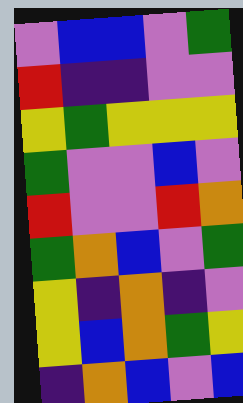[["violet", "blue", "blue", "violet", "green"], ["red", "indigo", "indigo", "violet", "violet"], ["yellow", "green", "yellow", "yellow", "yellow"], ["green", "violet", "violet", "blue", "violet"], ["red", "violet", "violet", "red", "orange"], ["green", "orange", "blue", "violet", "green"], ["yellow", "indigo", "orange", "indigo", "violet"], ["yellow", "blue", "orange", "green", "yellow"], ["indigo", "orange", "blue", "violet", "blue"]]